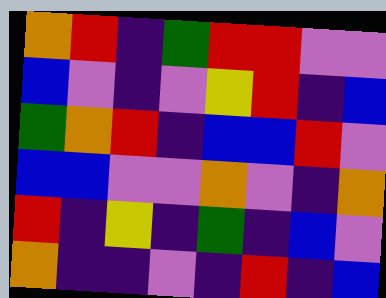[["orange", "red", "indigo", "green", "red", "red", "violet", "violet"], ["blue", "violet", "indigo", "violet", "yellow", "red", "indigo", "blue"], ["green", "orange", "red", "indigo", "blue", "blue", "red", "violet"], ["blue", "blue", "violet", "violet", "orange", "violet", "indigo", "orange"], ["red", "indigo", "yellow", "indigo", "green", "indigo", "blue", "violet"], ["orange", "indigo", "indigo", "violet", "indigo", "red", "indigo", "blue"]]